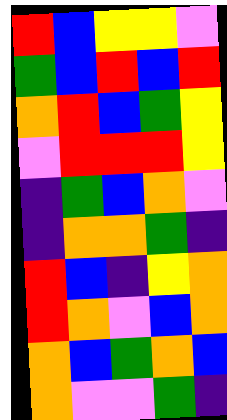[["red", "blue", "yellow", "yellow", "violet"], ["green", "blue", "red", "blue", "red"], ["orange", "red", "blue", "green", "yellow"], ["violet", "red", "red", "red", "yellow"], ["indigo", "green", "blue", "orange", "violet"], ["indigo", "orange", "orange", "green", "indigo"], ["red", "blue", "indigo", "yellow", "orange"], ["red", "orange", "violet", "blue", "orange"], ["orange", "blue", "green", "orange", "blue"], ["orange", "violet", "violet", "green", "indigo"]]